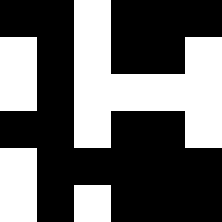[["black", "black", "white", "black", "black", "black"], ["white", "black", "white", "black", "black", "white"], ["white", "black", "white", "white", "white", "white"], ["black", "black", "white", "black", "black", "white"], ["white", "black", "black", "black", "black", "black"], ["white", "black", "white", "black", "black", "black"]]